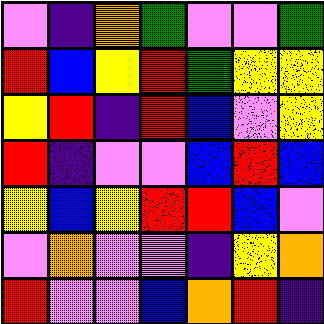[["violet", "indigo", "orange", "green", "violet", "violet", "green"], ["red", "blue", "yellow", "red", "green", "yellow", "yellow"], ["yellow", "red", "indigo", "red", "blue", "violet", "yellow"], ["red", "indigo", "violet", "violet", "blue", "red", "blue"], ["yellow", "blue", "yellow", "red", "red", "blue", "violet"], ["violet", "orange", "violet", "violet", "indigo", "yellow", "orange"], ["red", "violet", "violet", "blue", "orange", "red", "indigo"]]